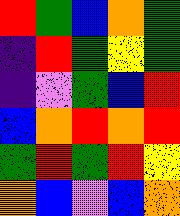[["red", "green", "blue", "orange", "green"], ["indigo", "red", "green", "yellow", "green"], ["indigo", "violet", "green", "blue", "red"], ["blue", "orange", "red", "orange", "red"], ["green", "red", "green", "red", "yellow"], ["orange", "blue", "violet", "blue", "orange"]]